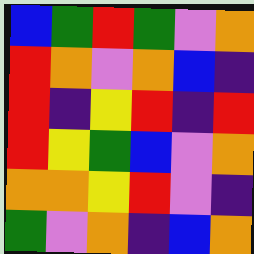[["blue", "green", "red", "green", "violet", "orange"], ["red", "orange", "violet", "orange", "blue", "indigo"], ["red", "indigo", "yellow", "red", "indigo", "red"], ["red", "yellow", "green", "blue", "violet", "orange"], ["orange", "orange", "yellow", "red", "violet", "indigo"], ["green", "violet", "orange", "indigo", "blue", "orange"]]